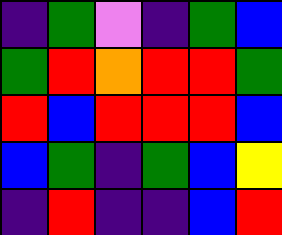[["indigo", "green", "violet", "indigo", "green", "blue"], ["green", "red", "orange", "red", "red", "green"], ["red", "blue", "red", "red", "red", "blue"], ["blue", "green", "indigo", "green", "blue", "yellow"], ["indigo", "red", "indigo", "indigo", "blue", "red"]]